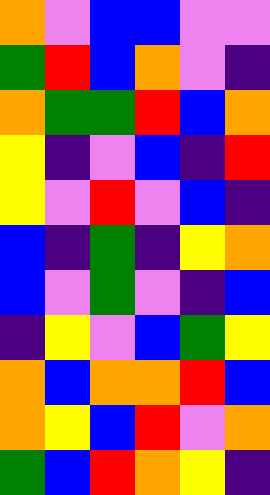[["orange", "violet", "blue", "blue", "violet", "violet"], ["green", "red", "blue", "orange", "violet", "indigo"], ["orange", "green", "green", "red", "blue", "orange"], ["yellow", "indigo", "violet", "blue", "indigo", "red"], ["yellow", "violet", "red", "violet", "blue", "indigo"], ["blue", "indigo", "green", "indigo", "yellow", "orange"], ["blue", "violet", "green", "violet", "indigo", "blue"], ["indigo", "yellow", "violet", "blue", "green", "yellow"], ["orange", "blue", "orange", "orange", "red", "blue"], ["orange", "yellow", "blue", "red", "violet", "orange"], ["green", "blue", "red", "orange", "yellow", "indigo"]]